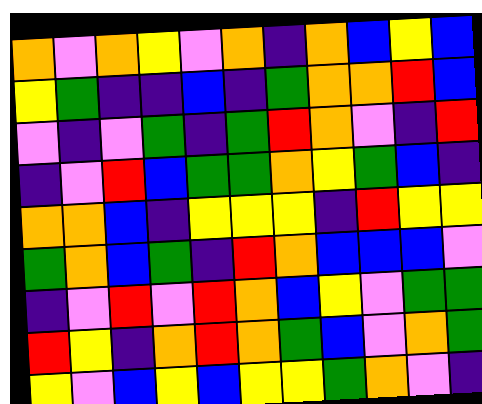[["orange", "violet", "orange", "yellow", "violet", "orange", "indigo", "orange", "blue", "yellow", "blue"], ["yellow", "green", "indigo", "indigo", "blue", "indigo", "green", "orange", "orange", "red", "blue"], ["violet", "indigo", "violet", "green", "indigo", "green", "red", "orange", "violet", "indigo", "red"], ["indigo", "violet", "red", "blue", "green", "green", "orange", "yellow", "green", "blue", "indigo"], ["orange", "orange", "blue", "indigo", "yellow", "yellow", "yellow", "indigo", "red", "yellow", "yellow"], ["green", "orange", "blue", "green", "indigo", "red", "orange", "blue", "blue", "blue", "violet"], ["indigo", "violet", "red", "violet", "red", "orange", "blue", "yellow", "violet", "green", "green"], ["red", "yellow", "indigo", "orange", "red", "orange", "green", "blue", "violet", "orange", "green"], ["yellow", "violet", "blue", "yellow", "blue", "yellow", "yellow", "green", "orange", "violet", "indigo"]]